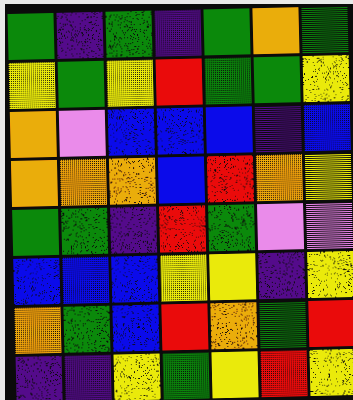[["green", "indigo", "green", "indigo", "green", "orange", "green"], ["yellow", "green", "yellow", "red", "green", "green", "yellow"], ["orange", "violet", "blue", "blue", "blue", "indigo", "blue"], ["orange", "orange", "orange", "blue", "red", "orange", "yellow"], ["green", "green", "indigo", "red", "green", "violet", "violet"], ["blue", "blue", "blue", "yellow", "yellow", "indigo", "yellow"], ["orange", "green", "blue", "red", "orange", "green", "red"], ["indigo", "indigo", "yellow", "green", "yellow", "red", "yellow"]]